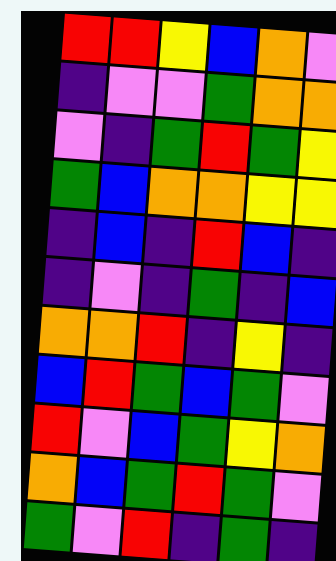[["red", "red", "yellow", "blue", "orange", "violet"], ["indigo", "violet", "violet", "green", "orange", "orange"], ["violet", "indigo", "green", "red", "green", "yellow"], ["green", "blue", "orange", "orange", "yellow", "yellow"], ["indigo", "blue", "indigo", "red", "blue", "indigo"], ["indigo", "violet", "indigo", "green", "indigo", "blue"], ["orange", "orange", "red", "indigo", "yellow", "indigo"], ["blue", "red", "green", "blue", "green", "violet"], ["red", "violet", "blue", "green", "yellow", "orange"], ["orange", "blue", "green", "red", "green", "violet"], ["green", "violet", "red", "indigo", "green", "indigo"]]